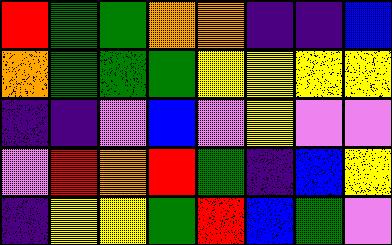[["red", "green", "green", "orange", "orange", "indigo", "indigo", "blue"], ["orange", "green", "green", "green", "yellow", "yellow", "yellow", "yellow"], ["indigo", "indigo", "violet", "blue", "violet", "yellow", "violet", "violet"], ["violet", "red", "orange", "red", "green", "indigo", "blue", "yellow"], ["indigo", "yellow", "yellow", "green", "red", "blue", "green", "violet"]]